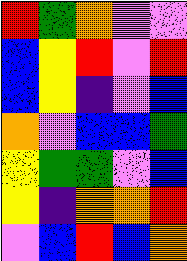[["red", "green", "orange", "violet", "violet"], ["blue", "yellow", "red", "violet", "red"], ["blue", "yellow", "indigo", "violet", "blue"], ["orange", "violet", "blue", "blue", "green"], ["yellow", "green", "green", "violet", "blue"], ["yellow", "indigo", "orange", "orange", "red"], ["violet", "blue", "red", "blue", "orange"]]